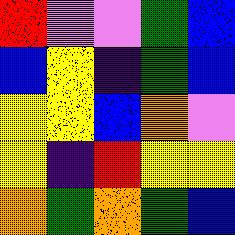[["red", "violet", "violet", "green", "blue"], ["blue", "yellow", "indigo", "green", "blue"], ["yellow", "yellow", "blue", "orange", "violet"], ["yellow", "indigo", "red", "yellow", "yellow"], ["orange", "green", "orange", "green", "blue"]]